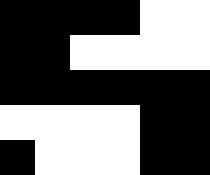[["black", "black", "black", "black", "white", "white"], ["black", "black", "white", "white", "white", "white"], ["black", "black", "black", "black", "black", "black"], ["white", "white", "white", "white", "black", "black"], ["black", "white", "white", "white", "black", "black"]]